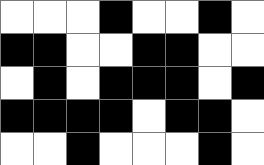[["white", "white", "white", "black", "white", "white", "black", "white"], ["black", "black", "white", "white", "black", "black", "white", "white"], ["white", "black", "white", "black", "black", "black", "white", "black"], ["black", "black", "black", "black", "white", "black", "black", "white"], ["white", "white", "black", "white", "white", "white", "black", "white"]]